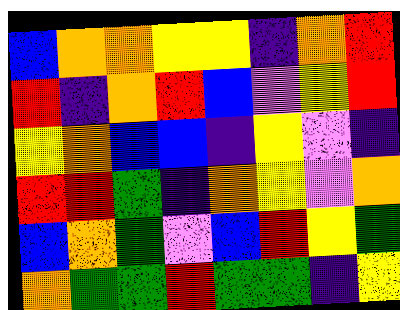[["blue", "orange", "orange", "yellow", "yellow", "indigo", "orange", "red"], ["red", "indigo", "orange", "red", "blue", "violet", "yellow", "red"], ["yellow", "orange", "blue", "blue", "indigo", "yellow", "violet", "indigo"], ["red", "red", "green", "indigo", "orange", "yellow", "violet", "orange"], ["blue", "orange", "green", "violet", "blue", "red", "yellow", "green"], ["orange", "green", "green", "red", "green", "green", "indigo", "yellow"]]